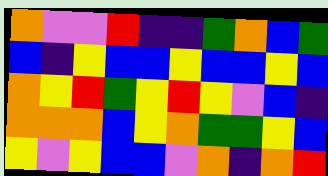[["orange", "violet", "violet", "red", "indigo", "indigo", "green", "orange", "blue", "green"], ["blue", "indigo", "yellow", "blue", "blue", "yellow", "blue", "blue", "yellow", "blue"], ["orange", "yellow", "red", "green", "yellow", "red", "yellow", "violet", "blue", "indigo"], ["orange", "orange", "orange", "blue", "yellow", "orange", "green", "green", "yellow", "blue"], ["yellow", "violet", "yellow", "blue", "blue", "violet", "orange", "indigo", "orange", "red"]]